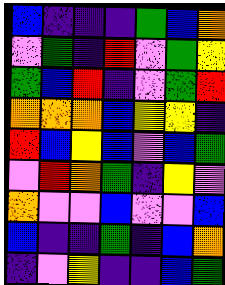[["blue", "indigo", "indigo", "indigo", "green", "blue", "orange"], ["violet", "green", "indigo", "red", "violet", "green", "yellow"], ["green", "blue", "red", "indigo", "violet", "green", "red"], ["orange", "orange", "orange", "blue", "yellow", "yellow", "indigo"], ["red", "blue", "yellow", "blue", "violet", "blue", "green"], ["violet", "red", "orange", "green", "indigo", "yellow", "violet"], ["orange", "violet", "violet", "blue", "violet", "violet", "blue"], ["blue", "indigo", "indigo", "green", "indigo", "blue", "orange"], ["indigo", "violet", "yellow", "indigo", "indigo", "blue", "green"]]